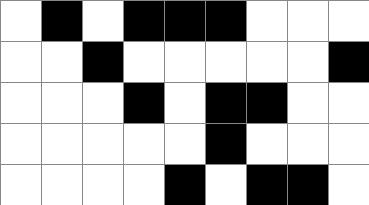[["white", "black", "white", "black", "black", "black", "white", "white", "white"], ["white", "white", "black", "white", "white", "white", "white", "white", "black"], ["white", "white", "white", "black", "white", "black", "black", "white", "white"], ["white", "white", "white", "white", "white", "black", "white", "white", "white"], ["white", "white", "white", "white", "black", "white", "black", "black", "white"]]